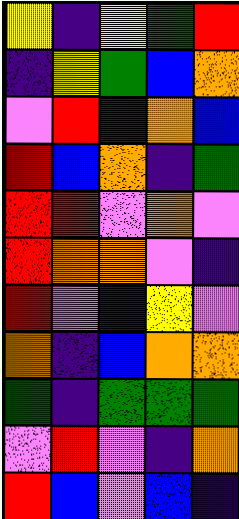[["yellow", "indigo", "yellow", "green", "red"], ["indigo", "yellow", "green", "blue", "orange"], ["violet", "red", "indigo", "orange", "blue"], ["red", "blue", "orange", "indigo", "green"], ["red", "red", "violet", "orange", "violet"], ["red", "orange", "orange", "violet", "indigo"], ["red", "violet", "blue", "yellow", "violet"], ["orange", "indigo", "blue", "orange", "orange"], ["green", "indigo", "green", "green", "green"], ["violet", "red", "violet", "indigo", "orange"], ["red", "blue", "violet", "blue", "indigo"]]